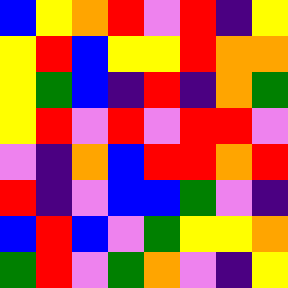[["blue", "yellow", "orange", "red", "violet", "red", "indigo", "yellow"], ["yellow", "red", "blue", "yellow", "yellow", "red", "orange", "orange"], ["yellow", "green", "blue", "indigo", "red", "indigo", "orange", "green"], ["yellow", "red", "violet", "red", "violet", "red", "red", "violet"], ["violet", "indigo", "orange", "blue", "red", "red", "orange", "red"], ["red", "indigo", "violet", "blue", "blue", "green", "violet", "indigo"], ["blue", "red", "blue", "violet", "green", "yellow", "yellow", "orange"], ["green", "red", "violet", "green", "orange", "violet", "indigo", "yellow"]]